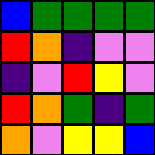[["blue", "green", "green", "green", "green"], ["red", "orange", "indigo", "violet", "violet"], ["indigo", "violet", "red", "yellow", "violet"], ["red", "orange", "green", "indigo", "green"], ["orange", "violet", "yellow", "yellow", "blue"]]